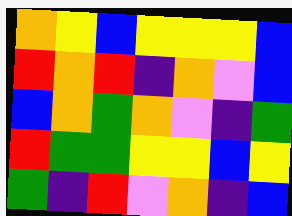[["orange", "yellow", "blue", "yellow", "yellow", "yellow", "blue"], ["red", "orange", "red", "indigo", "orange", "violet", "blue"], ["blue", "orange", "green", "orange", "violet", "indigo", "green"], ["red", "green", "green", "yellow", "yellow", "blue", "yellow"], ["green", "indigo", "red", "violet", "orange", "indigo", "blue"]]